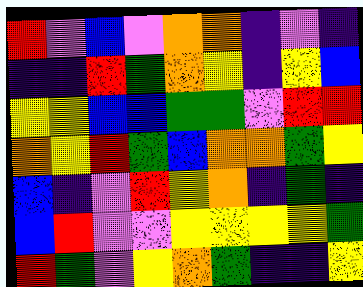[["red", "violet", "blue", "violet", "orange", "orange", "indigo", "violet", "indigo"], ["indigo", "indigo", "red", "green", "orange", "yellow", "indigo", "yellow", "blue"], ["yellow", "yellow", "blue", "blue", "green", "green", "violet", "red", "red"], ["orange", "yellow", "red", "green", "blue", "orange", "orange", "green", "yellow"], ["blue", "indigo", "violet", "red", "yellow", "orange", "indigo", "green", "indigo"], ["blue", "red", "violet", "violet", "yellow", "yellow", "yellow", "yellow", "green"], ["red", "green", "violet", "yellow", "orange", "green", "indigo", "indigo", "yellow"]]